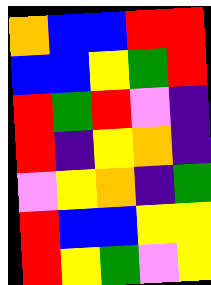[["orange", "blue", "blue", "red", "red"], ["blue", "blue", "yellow", "green", "red"], ["red", "green", "red", "violet", "indigo"], ["red", "indigo", "yellow", "orange", "indigo"], ["violet", "yellow", "orange", "indigo", "green"], ["red", "blue", "blue", "yellow", "yellow"], ["red", "yellow", "green", "violet", "yellow"]]